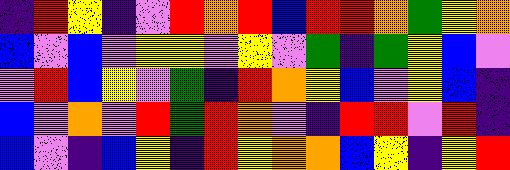[["indigo", "red", "yellow", "indigo", "violet", "red", "orange", "red", "blue", "red", "red", "orange", "green", "yellow", "orange"], ["blue", "violet", "blue", "violet", "yellow", "yellow", "violet", "yellow", "violet", "green", "indigo", "green", "yellow", "blue", "violet"], ["violet", "red", "blue", "yellow", "violet", "green", "indigo", "red", "orange", "yellow", "blue", "violet", "yellow", "blue", "indigo"], ["blue", "violet", "orange", "violet", "red", "green", "red", "orange", "violet", "indigo", "red", "red", "violet", "red", "indigo"], ["blue", "violet", "indigo", "blue", "yellow", "indigo", "red", "yellow", "orange", "orange", "blue", "yellow", "indigo", "yellow", "red"]]